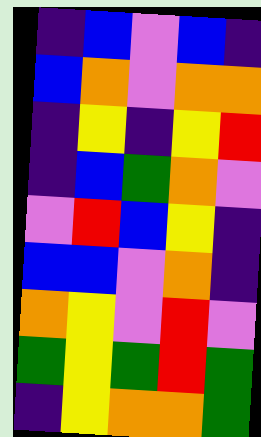[["indigo", "blue", "violet", "blue", "indigo"], ["blue", "orange", "violet", "orange", "orange"], ["indigo", "yellow", "indigo", "yellow", "red"], ["indigo", "blue", "green", "orange", "violet"], ["violet", "red", "blue", "yellow", "indigo"], ["blue", "blue", "violet", "orange", "indigo"], ["orange", "yellow", "violet", "red", "violet"], ["green", "yellow", "green", "red", "green"], ["indigo", "yellow", "orange", "orange", "green"]]